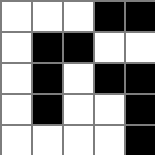[["white", "white", "white", "black", "black"], ["white", "black", "black", "white", "white"], ["white", "black", "white", "black", "black"], ["white", "black", "white", "white", "black"], ["white", "white", "white", "white", "black"]]